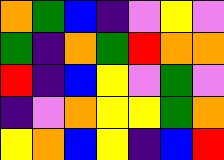[["orange", "green", "blue", "indigo", "violet", "yellow", "violet"], ["green", "indigo", "orange", "green", "red", "orange", "orange"], ["red", "indigo", "blue", "yellow", "violet", "green", "violet"], ["indigo", "violet", "orange", "yellow", "yellow", "green", "orange"], ["yellow", "orange", "blue", "yellow", "indigo", "blue", "red"]]